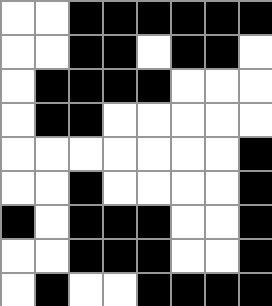[["white", "white", "black", "black", "black", "black", "black", "black"], ["white", "white", "black", "black", "white", "black", "black", "white"], ["white", "black", "black", "black", "black", "white", "white", "white"], ["white", "black", "black", "white", "white", "white", "white", "white"], ["white", "white", "white", "white", "white", "white", "white", "black"], ["white", "white", "black", "white", "white", "white", "white", "black"], ["black", "white", "black", "black", "black", "white", "white", "black"], ["white", "white", "black", "black", "black", "white", "white", "black"], ["white", "black", "white", "white", "black", "black", "black", "black"]]